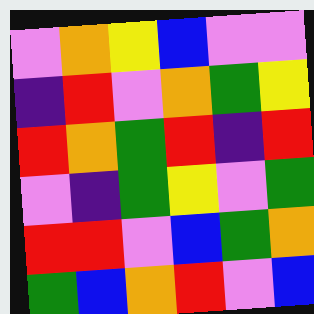[["violet", "orange", "yellow", "blue", "violet", "violet"], ["indigo", "red", "violet", "orange", "green", "yellow"], ["red", "orange", "green", "red", "indigo", "red"], ["violet", "indigo", "green", "yellow", "violet", "green"], ["red", "red", "violet", "blue", "green", "orange"], ["green", "blue", "orange", "red", "violet", "blue"]]